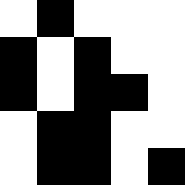[["white", "black", "white", "white", "white"], ["black", "white", "black", "white", "white"], ["black", "white", "black", "black", "white"], ["white", "black", "black", "white", "white"], ["white", "black", "black", "white", "black"]]